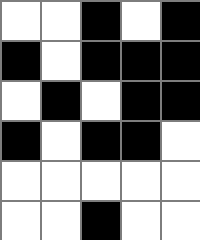[["white", "white", "black", "white", "black"], ["black", "white", "black", "black", "black"], ["white", "black", "white", "black", "black"], ["black", "white", "black", "black", "white"], ["white", "white", "white", "white", "white"], ["white", "white", "black", "white", "white"]]